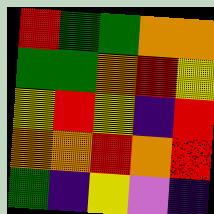[["red", "green", "green", "orange", "orange"], ["green", "green", "orange", "red", "yellow"], ["yellow", "red", "yellow", "indigo", "red"], ["orange", "orange", "red", "orange", "red"], ["green", "indigo", "yellow", "violet", "indigo"]]